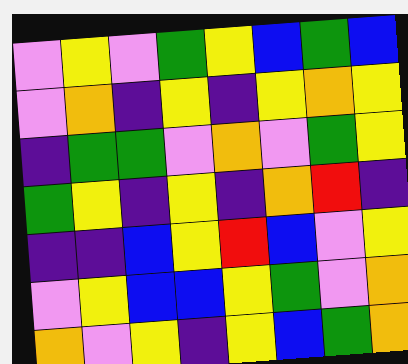[["violet", "yellow", "violet", "green", "yellow", "blue", "green", "blue"], ["violet", "orange", "indigo", "yellow", "indigo", "yellow", "orange", "yellow"], ["indigo", "green", "green", "violet", "orange", "violet", "green", "yellow"], ["green", "yellow", "indigo", "yellow", "indigo", "orange", "red", "indigo"], ["indigo", "indigo", "blue", "yellow", "red", "blue", "violet", "yellow"], ["violet", "yellow", "blue", "blue", "yellow", "green", "violet", "orange"], ["orange", "violet", "yellow", "indigo", "yellow", "blue", "green", "orange"]]